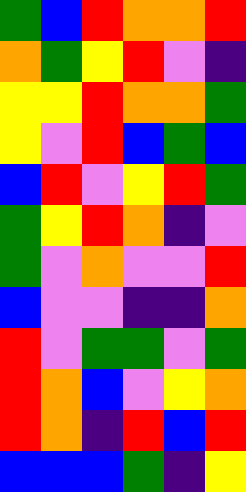[["green", "blue", "red", "orange", "orange", "red"], ["orange", "green", "yellow", "red", "violet", "indigo"], ["yellow", "yellow", "red", "orange", "orange", "green"], ["yellow", "violet", "red", "blue", "green", "blue"], ["blue", "red", "violet", "yellow", "red", "green"], ["green", "yellow", "red", "orange", "indigo", "violet"], ["green", "violet", "orange", "violet", "violet", "red"], ["blue", "violet", "violet", "indigo", "indigo", "orange"], ["red", "violet", "green", "green", "violet", "green"], ["red", "orange", "blue", "violet", "yellow", "orange"], ["red", "orange", "indigo", "red", "blue", "red"], ["blue", "blue", "blue", "green", "indigo", "yellow"]]